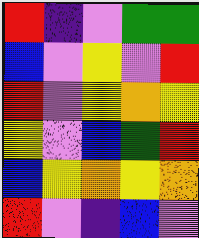[["red", "indigo", "violet", "green", "green"], ["blue", "violet", "yellow", "violet", "red"], ["red", "violet", "yellow", "orange", "yellow"], ["yellow", "violet", "blue", "green", "red"], ["blue", "yellow", "orange", "yellow", "orange"], ["red", "violet", "indigo", "blue", "violet"]]